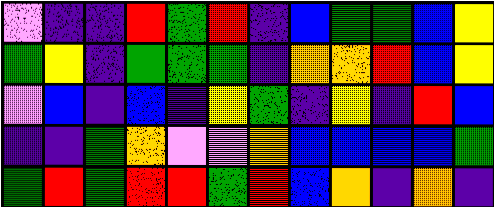[["violet", "indigo", "indigo", "red", "green", "red", "indigo", "blue", "green", "green", "blue", "yellow"], ["green", "yellow", "indigo", "green", "green", "green", "indigo", "orange", "orange", "red", "blue", "yellow"], ["violet", "blue", "indigo", "blue", "indigo", "yellow", "green", "indigo", "yellow", "indigo", "red", "blue"], ["indigo", "indigo", "green", "orange", "violet", "violet", "orange", "blue", "blue", "blue", "blue", "green"], ["green", "red", "green", "red", "red", "green", "red", "blue", "orange", "indigo", "orange", "indigo"]]